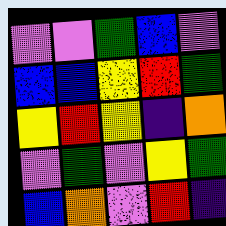[["violet", "violet", "green", "blue", "violet"], ["blue", "blue", "yellow", "red", "green"], ["yellow", "red", "yellow", "indigo", "orange"], ["violet", "green", "violet", "yellow", "green"], ["blue", "orange", "violet", "red", "indigo"]]